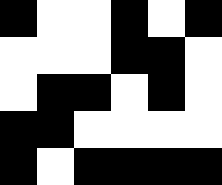[["black", "white", "white", "black", "white", "black"], ["white", "white", "white", "black", "black", "white"], ["white", "black", "black", "white", "black", "white"], ["black", "black", "white", "white", "white", "white"], ["black", "white", "black", "black", "black", "black"]]